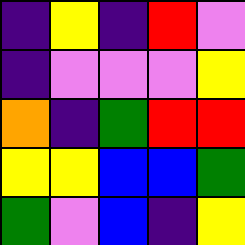[["indigo", "yellow", "indigo", "red", "violet"], ["indigo", "violet", "violet", "violet", "yellow"], ["orange", "indigo", "green", "red", "red"], ["yellow", "yellow", "blue", "blue", "green"], ["green", "violet", "blue", "indigo", "yellow"]]